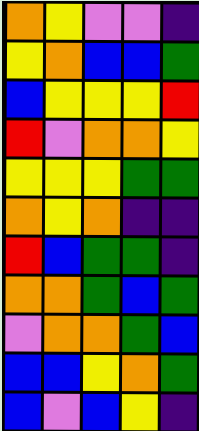[["orange", "yellow", "violet", "violet", "indigo"], ["yellow", "orange", "blue", "blue", "green"], ["blue", "yellow", "yellow", "yellow", "red"], ["red", "violet", "orange", "orange", "yellow"], ["yellow", "yellow", "yellow", "green", "green"], ["orange", "yellow", "orange", "indigo", "indigo"], ["red", "blue", "green", "green", "indigo"], ["orange", "orange", "green", "blue", "green"], ["violet", "orange", "orange", "green", "blue"], ["blue", "blue", "yellow", "orange", "green"], ["blue", "violet", "blue", "yellow", "indigo"]]